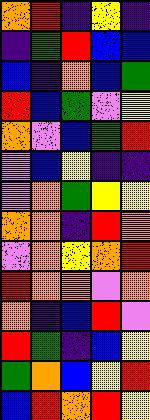[["orange", "red", "indigo", "yellow", "indigo"], ["indigo", "green", "red", "blue", "blue"], ["blue", "indigo", "orange", "blue", "green"], ["red", "blue", "green", "violet", "yellow"], ["orange", "violet", "blue", "green", "red"], ["violet", "blue", "yellow", "indigo", "indigo"], ["violet", "orange", "green", "yellow", "yellow"], ["orange", "orange", "indigo", "red", "orange"], ["violet", "orange", "yellow", "orange", "red"], ["red", "orange", "orange", "violet", "orange"], ["orange", "indigo", "blue", "red", "violet"], ["red", "green", "indigo", "blue", "yellow"], ["green", "orange", "blue", "yellow", "red"], ["blue", "red", "orange", "red", "yellow"]]